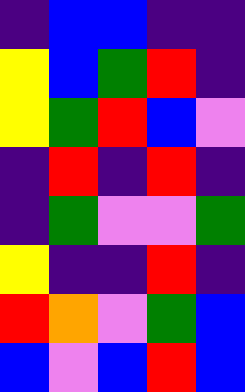[["indigo", "blue", "blue", "indigo", "indigo"], ["yellow", "blue", "green", "red", "indigo"], ["yellow", "green", "red", "blue", "violet"], ["indigo", "red", "indigo", "red", "indigo"], ["indigo", "green", "violet", "violet", "green"], ["yellow", "indigo", "indigo", "red", "indigo"], ["red", "orange", "violet", "green", "blue"], ["blue", "violet", "blue", "red", "blue"]]